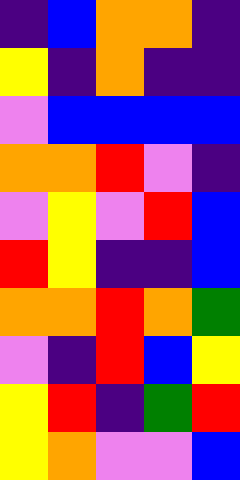[["indigo", "blue", "orange", "orange", "indigo"], ["yellow", "indigo", "orange", "indigo", "indigo"], ["violet", "blue", "blue", "blue", "blue"], ["orange", "orange", "red", "violet", "indigo"], ["violet", "yellow", "violet", "red", "blue"], ["red", "yellow", "indigo", "indigo", "blue"], ["orange", "orange", "red", "orange", "green"], ["violet", "indigo", "red", "blue", "yellow"], ["yellow", "red", "indigo", "green", "red"], ["yellow", "orange", "violet", "violet", "blue"]]